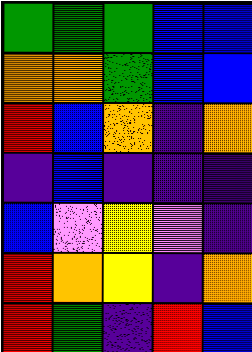[["green", "green", "green", "blue", "blue"], ["orange", "orange", "green", "blue", "blue"], ["red", "blue", "orange", "indigo", "orange"], ["indigo", "blue", "indigo", "indigo", "indigo"], ["blue", "violet", "yellow", "violet", "indigo"], ["red", "orange", "yellow", "indigo", "orange"], ["red", "green", "indigo", "red", "blue"]]